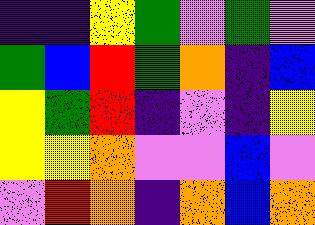[["indigo", "indigo", "yellow", "green", "violet", "green", "violet"], ["green", "blue", "red", "green", "orange", "indigo", "blue"], ["yellow", "green", "red", "indigo", "violet", "indigo", "yellow"], ["yellow", "yellow", "orange", "violet", "violet", "blue", "violet"], ["violet", "red", "orange", "indigo", "orange", "blue", "orange"]]